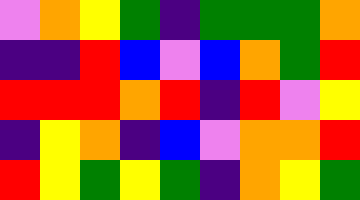[["violet", "orange", "yellow", "green", "indigo", "green", "green", "green", "orange"], ["indigo", "indigo", "red", "blue", "violet", "blue", "orange", "green", "red"], ["red", "red", "red", "orange", "red", "indigo", "red", "violet", "yellow"], ["indigo", "yellow", "orange", "indigo", "blue", "violet", "orange", "orange", "red"], ["red", "yellow", "green", "yellow", "green", "indigo", "orange", "yellow", "green"]]